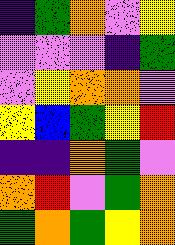[["indigo", "green", "orange", "violet", "yellow"], ["violet", "violet", "violet", "indigo", "green"], ["violet", "yellow", "orange", "orange", "violet"], ["yellow", "blue", "green", "yellow", "red"], ["indigo", "indigo", "orange", "green", "violet"], ["orange", "red", "violet", "green", "orange"], ["green", "orange", "green", "yellow", "orange"]]